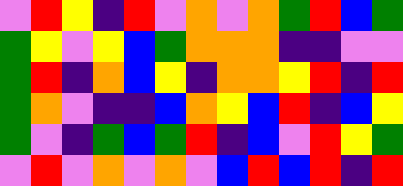[["violet", "red", "yellow", "indigo", "red", "violet", "orange", "violet", "orange", "green", "red", "blue", "green"], ["green", "yellow", "violet", "yellow", "blue", "green", "orange", "orange", "orange", "indigo", "indigo", "violet", "violet"], ["green", "red", "indigo", "orange", "blue", "yellow", "indigo", "orange", "orange", "yellow", "red", "indigo", "red"], ["green", "orange", "violet", "indigo", "indigo", "blue", "orange", "yellow", "blue", "red", "indigo", "blue", "yellow"], ["green", "violet", "indigo", "green", "blue", "green", "red", "indigo", "blue", "violet", "red", "yellow", "green"], ["violet", "red", "violet", "orange", "violet", "orange", "violet", "blue", "red", "blue", "red", "indigo", "red"]]